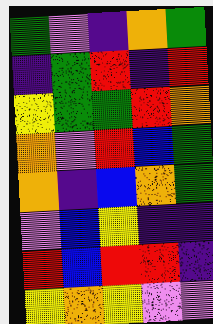[["green", "violet", "indigo", "orange", "green"], ["indigo", "green", "red", "indigo", "red"], ["yellow", "green", "green", "red", "orange"], ["orange", "violet", "red", "blue", "green"], ["orange", "indigo", "blue", "orange", "green"], ["violet", "blue", "yellow", "indigo", "indigo"], ["red", "blue", "red", "red", "indigo"], ["yellow", "orange", "yellow", "violet", "violet"]]